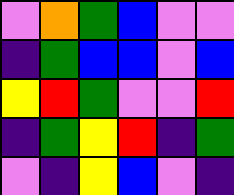[["violet", "orange", "green", "blue", "violet", "violet"], ["indigo", "green", "blue", "blue", "violet", "blue"], ["yellow", "red", "green", "violet", "violet", "red"], ["indigo", "green", "yellow", "red", "indigo", "green"], ["violet", "indigo", "yellow", "blue", "violet", "indigo"]]